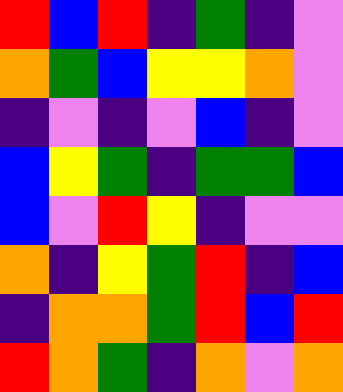[["red", "blue", "red", "indigo", "green", "indigo", "violet"], ["orange", "green", "blue", "yellow", "yellow", "orange", "violet"], ["indigo", "violet", "indigo", "violet", "blue", "indigo", "violet"], ["blue", "yellow", "green", "indigo", "green", "green", "blue"], ["blue", "violet", "red", "yellow", "indigo", "violet", "violet"], ["orange", "indigo", "yellow", "green", "red", "indigo", "blue"], ["indigo", "orange", "orange", "green", "red", "blue", "red"], ["red", "orange", "green", "indigo", "orange", "violet", "orange"]]